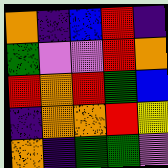[["orange", "indigo", "blue", "red", "indigo"], ["green", "violet", "violet", "red", "orange"], ["red", "orange", "red", "green", "blue"], ["indigo", "orange", "orange", "red", "yellow"], ["orange", "indigo", "green", "green", "violet"]]